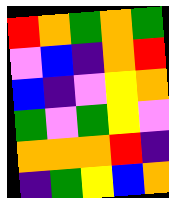[["red", "orange", "green", "orange", "green"], ["violet", "blue", "indigo", "orange", "red"], ["blue", "indigo", "violet", "yellow", "orange"], ["green", "violet", "green", "yellow", "violet"], ["orange", "orange", "orange", "red", "indigo"], ["indigo", "green", "yellow", "blue", "orange"]]